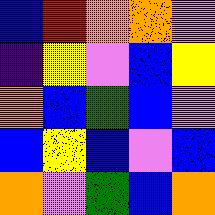[["blue", "red", "orange", "orange", "violet"], ["indigo", "yellow", "violet", "blue", "yellow"], ["orange", "blue", "green", "blue", "violet"], ["blue", "yellow", "blue", "violet", "blue"], ["orange", "violet", "green", "blue", "orange"]]